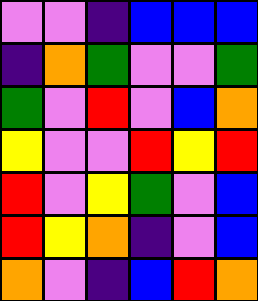[["violet", "violet", "indigo", "blue", "blue", "blue"], ["indigo", "orange", "green", "violet", "violet", "green"], ["green", "violet", "red", "violet", "blue", "orange"], ["yellow", "violet", "violet", "red", "yellow", "red"], ["red", "violet", "yellow", "green", "violet", "blue"], ["red", "yellow", "orange", "indigo", "violet", "blue"], ["orange", "violet", "indigo", "blue", "red", "orange"]]